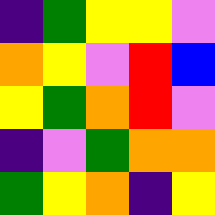[["indigo", "green", "yellow", "yellow", "violet"], ["orange", "yellow", "violet", "red", "blue"], ["yellow", "green", "orange", "red", "violet"], ["indigo", "violet", "green", "orange", "orange"], ["green", "yellow", "orange", "indigo", "yellow"]]